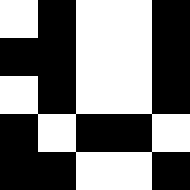[["white", "black", "white", "white", "black"], ["black", "black", "white", "white", "black"], ["white", "black", "white", "white", "black"], ["black", "white", "black", "black", "white"], ["black", "black", "white", "white", "black"]]